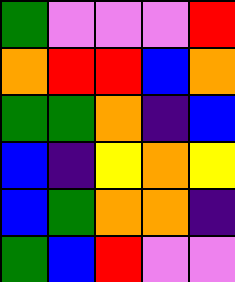[["green", "violet", "violet", "violet", "red"], ["orange", "red", "red", "blue", "orange"], ["green", "green", "orange", "indigo", "blue"], ["blue", "indigo", "yellow", "orange", "yellow"], ["blue", "green", "orange", "orange", "indigo"], ["green", "blue", "red", "violet", "violet"]]